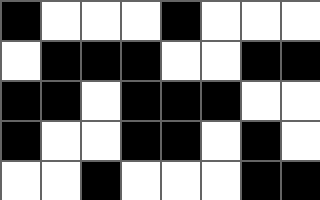[["black", "white", "white", "white", "black", "white", "white", "white"], ["white", "black", "black", "black", "white", "white", "black", "black"], ["black", "black", "white", "black", "black", "black", "white", "white"], ["black", "white", "white", "black", "black", "white", "black", "white"], ["white", "white", "black", "white", "white", "white", "black", "black"]]